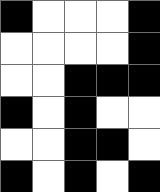[["black", "white", "white", "white", "black"], ["white", "white", "white", "white", "black"], ["white", "white", "black", "black", "black"], ["black", "white", "black", "white", "white"], ["white", "white", "black", "black", "white"], ["black", "white", "black", "white", "black"]]